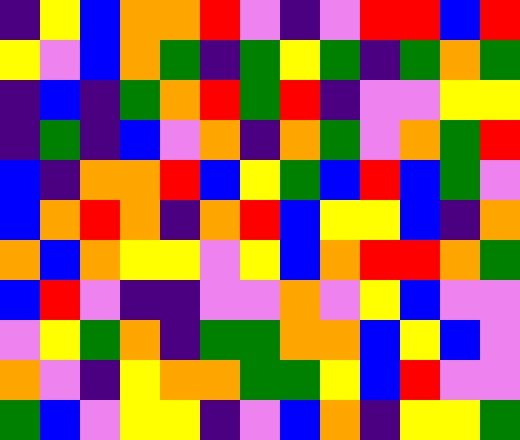[["indigo", "yellow", "blue", "orange", "orange", "red", "violet", "indigo", "violet", "red", "red", "blue", "red"], ["yellow", "violet", "blue", "orange", "green", "indigo", "green", "yellow", "green", "indigo", "green", "orange", "green"], ["indigo", "blue", "indigo", "green", "orange", "red", "green", "red", "indigo", "violet", "violet", "yellow", "yellow"], ["indigo", "green", "indigo", "blue", "violet", "orange", "indigo", "orange", "green", "violet", "orange", "green", "red"], ["blue", "indigo", "orange", "orange", "red", "blue", "yellow", "green", "blue", "red", "blue", "green", "violet"], ["blue", "orange", "red", "orange", "indigo", "orange", "red", "blue", "yellow", "yellow", "blue", "indigo", "orange"], ["orange", "blue", "orange", "yellow", "yellow", "violet", "yellow", "blue", "orange", "red", "red", "orange", "green"], ["blue", "red", "violet", "indigo", "indigo", "violet", "violet", "orange", "violet", "yellow", "blue", "violet", "violet"], ["violet", "yellow", "green", "orange", "indigo", "green", "green", "orange", "orange", "blue", "yellow", "blue", "violet"], ["orange", "violet", "indigo", "yellow", "orange", "orange", "green", "green", "yellow", "blue", "red", "violet", "violet"], ["green", "blue", "violet", "yellow", "yellow", "indigo", "violet", "blue", "orange", "indigo", "yellow", "yellow", "green"]]